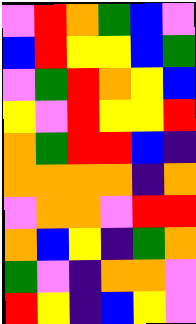[["violet", "red", "orange", "green", "blue", "violet"], ["blue", "red", "yellow", "yellow", "blue", "green"], ["violet", "green", "red", "orange", "yellow", "blue"], ["yellow", "violet", "red", "yellow", "yellow", "red"], ["orange", "green", "red", "red", "blue", "indigo"], ["orange", "orange", "orange", "orange", "indigo", "orange"], ["violet", "orange", "orange", "violet", "red", "red"], ["orange", "blue", "yellow", "indigo", "green", "orange"], ["green", "violet", "indigo", "orange", "orange", "violet"], ["red", "yellow", "indigo", "blue", "yellow", "violet"]]